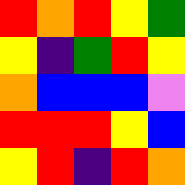[["red", "orange", "red", "yellow", "green"], ["yellow", "indigo", "green", "red", "yellow"], ["orange", "blue", "blue", "blue", "violet"], ["red", "red", "red", "yellow", "blue"], ["yellow", "red", "indigo", "red", "orange"]]